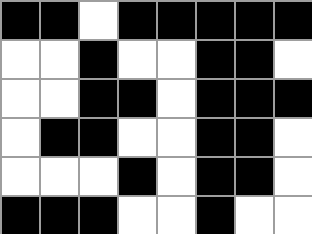[["black", "black", "white", "black", "black", "black", "black", "black"], ["white", "white", "black", "white", "white", "black", "black", "white"], ["white", "white", "black", "black", "white", "black", "black", "black"], ["white", "black", "black", "white", "white", "black", "black", "white"], ["white", "white", "white", "black", "white", "black", "black", "white"], ["black", "black", "black", "white", "white", "black", "white", "white"]]